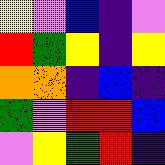[["yellow", "violet", "blue", "indigo", "violet"], ["red", "green", "yellow", "indigo", "yellow"], ["orange", "orange", "indigo", "blue", "indigo"], ["green", "violet", "red", "red", "blue"], ["violet", "yellow", "green", "red", "indigo"]]